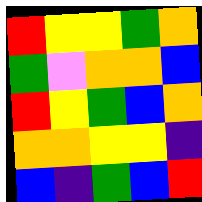[["red", "yellow", "yellow", "green", "orange"], ["green", "violet", "orange", "orange", "blue"], ["red", "yellow", "green", "blue", "orange"], ["orange", "orange", "yellow", "yellow", "indigo"], ["blue", "indigo", "green", "blue", "red"]]